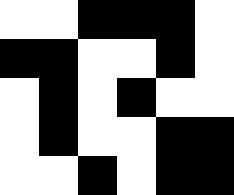[["white", "white", "black", "black", "black", "white"], ["black", "black", "white", "white", "black", "white"], ["white", "black", "white", "black", "white", "white"], ["white", "black", "white", "white", "black", "black"], ["white", "white", "black", "white", "black", "black"]]